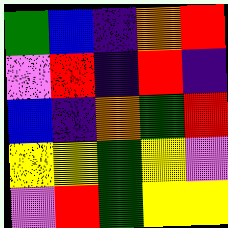[["green", "blue", "indigo", "orange", "red"], ["violet", "red", "indigo", "red", "indigo"], ["blue", "indigo", "orange", "green", "red"], ["yellow", "yellow", "green", "yellow", "violet"], ["violet", "red", "green", "yellow", "yellow"]]